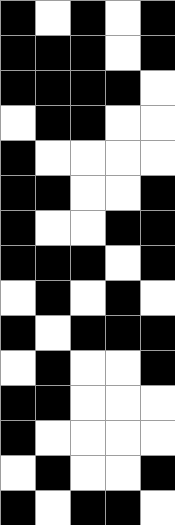[["black", "white", "black", "white", "black"], ["black", "black", "black", "white", "black"], ["black", "black", "black", "black", "white"], ["white", "black", "black", "white", "white"], ["black", "white", "white", "white", "white"], ["black", "black", "white", "white", "black"], ["black", "white", "white", "black", "black"], ["black", "black", "black", "white", "black"], ["white", "black", "white", "black", "white"], ["black", "white", "black", "black", "black"], ["white", "black", "white", "white", "black"], ["black", "black", "white", "white", "white"], ["black", "white", "white", "white", "white"], ["white", "black", "white", "white", "black"], ["black", "white", "black", "black", "white"]]